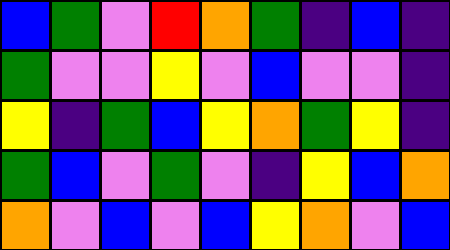[["blue", "green", "violet", "red", "orange", "green", "indigo", "blue", "indigo"], ["green", "violet", "violet", "yellow", "violet", "blue", "violet", "violet", "indigo"], ["yellow", "indigo", "green", "blue", "yellow", "orange", "green", "yellow", "indigo"], ["green", "blue", "violet", "green", "violet", "indigo", "yellow", "blue", "orange"], ["orange", "violet", "blue", "violet", "blue", "yellow", "orange", "violet", "blue"]]